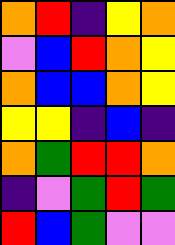[["orange", "red", "indigo", "yellow", "orange"], ["violet", "blue", "red", "orange", "yellow"], ["orange", "blue", "blue", "orange", "yellow"], ["yellow", "yellow", "indigo", "blue", "indigo"], ["orange", "green", "red", "red", "orange"], ["indigo", "violet", "green", "red", "green"], ["red", "blue", "green", "violet", "violet"]]